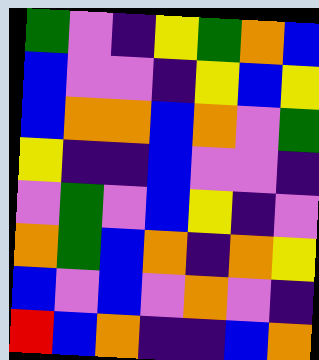[["green", "violet", "indigo", "yellow", "green", "orange", "blue"], ["blue", "violet", "violet", "indigo", "yellow", "blue", "yellow"], ["blue", "orange", "orange", "blue", "orange", "violet", "green"], ["yellow", "indigo", "indigo", "blue", "violet", "violet", "indigo"], ["violet", "green", "violet", "blue", "yellow", "indigo", "violet"], ["orange", "green", "blue", "orange", "indigo", "orange", "yellow"], ["blue", "violet", "blue", "violet", "orange", "violet", "indigo"], ["red", "blue", "orange", "indigo", "indigo", "blue", "orange"]]